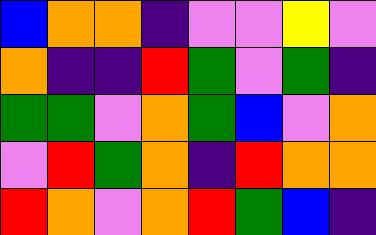[["blue", "orange", "orange", "indigo", "violet", "violet", "yellow", "violet"], ["orange", "indigo", "indigo", "red", "green", "violet", "green", "indigo"], ["green", "green", "violet", "orange", "green", "blue", "violet", "orange"], ["violet", "red", "green", "orange", "indigo", "red", "orange", "orange"], ["red", "orange", "violet", "orange", "red", "green", "blue", "indigo"]]